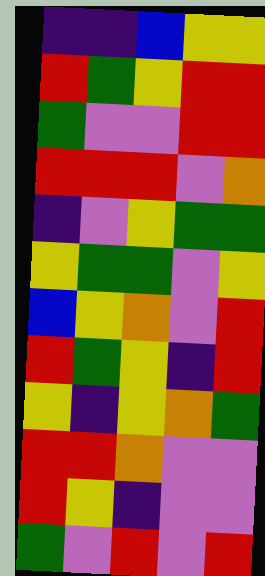[["indigo", "indigo", "blue", "yellow", "yellow"], ["red", "green", "yellow", "red", "red"], ["green", "violet", "violet", "red", "red"], ["red", "red", "red", "violet", "orange"], ["indigo", "violet", "yellow", "green", "green"], ["yellow", "green", "green", "violet", "yellow"], ["blue", "yellow", "orange", "violet", "red"], ["red", "green", "yellow", "indigo", "red"], ["yellow", "indigo", "yellow", "orange", "green"], ["red", "red", "orange", "violet", "violet"], ["red", "yellow", "indigo", "violet", "violet"], ["green", "violet", "red", "violet", "red"]]